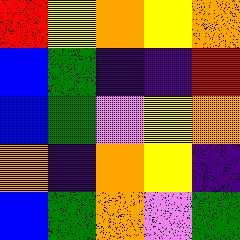[["red", "yellow", "orange", "yellow", "orange"], ["blue", "green", "indigo", "indigo", "red"], ["blue", "green", "violet", "yellow", "orange"], ["orange", "indigo", "orange", "yellow", "indigo"], ["blue", "green", "orange", "violet", "green"]]